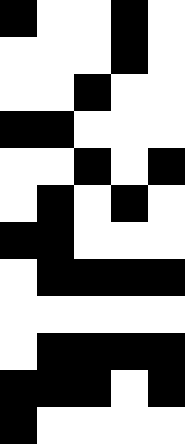[["black", "white", "white", "black", "white"], ["white", "white", "white", "black", "white"], ["white", "white", "black", "white", "white"], ["black", "black", "white", "white", "white"], ["white", "white", "black", "white", "black"], ["white", "black", "white", "black", "white"], ["black", "black", "white", "white", "white"], ["white", "black", "black", "black", "black"], ["white", "white", "white", "white", "white"], ["white", "black", "black", "black", "black"], ["black", "black", "black", "white", "black"], ["black", "white", "white", "white", "white"]]